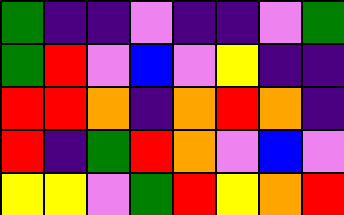[["green", "indigo", "indigo", "violet", "indigo", "indigo", "violet", "green"], ["green", "red", "violet", "blue", "violet", "yellow", "indigo", "indigo"], ["red", "red", "orange", "indigo", "orange", "red", "orange", "indigo"], ["red", "indigo", "green", "red", "orange", "violet", "blue", "violet"], ["yellow", "yellow", "violet", "green", "red", "yellow", "orange", "red"]]